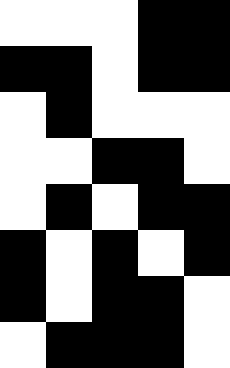[["white", "white", "white", "black", "black"], ["black", "black", "white", "black", "black"], ["white", "black", "white", "white", "white"], ["white", "white", "black", "black", "white"], ["white", "black", "white", "black", "black"], ["black", "white", "black", "white", "black"], ["black", "white", "black", "black", "white"], ["white", "black", "black", "black", "white"]]